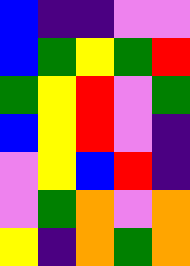[["blue", "indigo", "indigo", "violet", "violet"], ["blue", "green", "yellow", "green", "red"], ["green", "yellow", "red", "violet", "green"], ["blue", "yellow", "red", "violet", "indigo"], ["violet", "yellow", "blue", "red", "indigo"], ["violet", "green", "orange", "violet", "orange"], ["yellow", "indigo", "orange", "green", "orange"]]